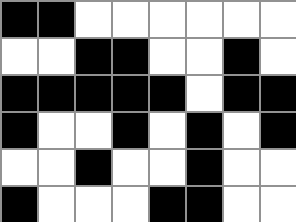[["black", "black", "white", "white", "white", "white", "white", "white"], ["white", "white", "black", "black", "white", "white", "black", "white"], ["black", "black", "black", "black", "black", "white", "black", "black"], ["black", "white", "white", "black", "white", "black", "white", "black"], ["white", "white", "black", "white", "white", "black", "white", "white"], ["black", "white", "white", "white", "black", "black", "white", "white"]]